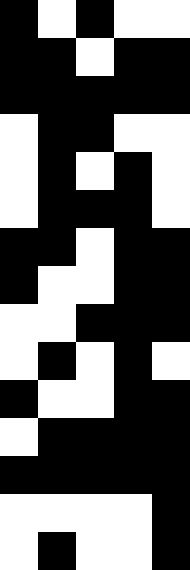[["black", "white", "black", "white", "white"], ["black", "black", "white", "black", "black"], ["black", "black", "black", "black", "black"], ["white", "black", "black", "white", "white"], ["white", "black", "white", "black", "white"], ["white", "black", "black", "black", "white"], ["black", "black", "white", "black", "black"], ["black", "white", "white", "black", "black"], ["white", "white", "black", "black", "black"], ["white", "black", "white", "black", "white"], ["black", "white", "white", "black", "black"], ["white", "black", "black", "black", "black"], ["black", "black", "black", "black", "black"], ["white", "white", "white", "white", "black"], ["white", "black", "white", "white", "black"]]